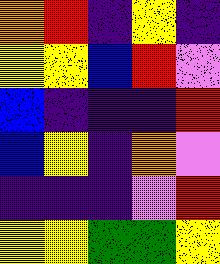[["orange", "red", "indigo", "yellow", "indigo"], ["yellow", "yellow", "blue", "red", "violet"], ["blue", "indigo", "indigo", "indigo", "red"], ["blue", "yellow", "indigo", "orange", "violet"], ["indigo", "indigo", "indigo", "violet", "red"], ["yellow", "yellow", "green", "green", "yellow"]]